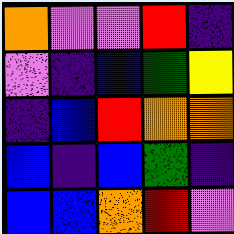[["orange", "violet", "violet", "red", "indigo"], ["violet", "indigo", "blue", "green", "yellow"], ["indigo", "blue", "red", "orange", "orange"], ["blue", "indigo", "blue", "green", "indigo"], ["blue", "blue", "orange", "red", "violet"]]